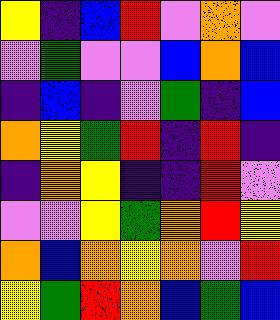[["yellow", "indigo", "blue", "red", "violet", "orange", "violet"], ["violet", "green", "violet", "violet", "blue", "orange", "blue"], ["indigo", "blue", "indigo", "violet", "green", "indigo", "blue"], ["orange", "yellow", "green", "red", "indigo", "red", "indigo"], ["indigo", "orange", "yellow", "indigo", "indigo", "red", "violet"], ["violet", "violet", "yellow", "green", "orange", "red", "yellow"], ["orange", "blue", "orange", "yellow", "orange", "violet", "red"], ["yellow", "green", "red", "orange", "blue", "green", "blue"]]